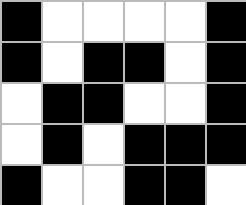[["black", "white", "white", "white", "white", "black"], ["black", "white", "black", "black", "white", "black"], ["white", "black", "black", "white", "white", "black"], ["white", "black", "white", "black", "black", "black"], ["black", "white", "white", "black", "black", "white"]]